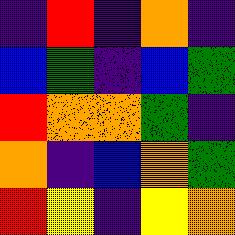[["indigo", "red", "indigo", "orange", "indigo"], ["blue", "green", "indigo", "blue", "green"], ["red", "orange", "orange", "green", "indigo"], ["orange", "indigo", "blue", "orange", "green"], ["red", "yellow", "indigo", "yellow", "orange"]]